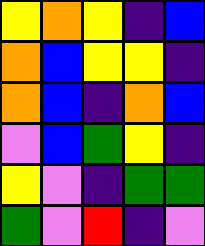[["yellow", "orange", "yellow", "indigo", "blue"], ["orange", "blue", "yellow", "yellow", "indigo"], ["orange", "blue", "indigo", "orange", "blue"], ["violet", "blue", "green", "yellow", "indigo"], ["yellow", "violet", "indigo", "green", "green"], ["green", "violet", "red", "indigo", "violet"]]